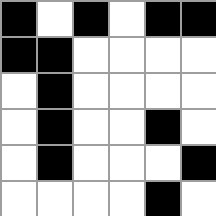[["black", "white", "black", "white", "black", "black"], ["black", "black", "white", "white", "white", "white"], ["white", "black", "white", "white", "white", "white"], ["white", "black", "white", "white", "black", "white"], ["white", "black", "white", "white", "white", "black"], ["white", "white", "white", "white", "black", "white"]]